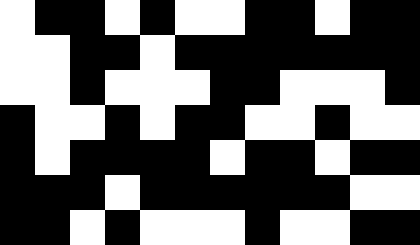[["white", "black", "black", "white", "black", "white", "white", "black", "black", "white", "black", "black"], ["white", "white", "black", "black", "white", "black", "black", "black", "black", "black", "black", "black"], ["white", "white", "black", "white", "white", "white", "black", "black", "white", "white", "white", "black"], ["black", "white", "white", "black", "white", "black", "black", "white", "white", "black", "white", "white"], ["black", "white", "black", "black", "black", "black", "white", "black", "black", "white", "black", "black"], ["black", "black", "black", "white", "black", "black", "black", "black", "black", "black", "white", "white"], ["black", "black", "white", "black", "white", "white", "white", "black", "white", "white", "black", "black"]]